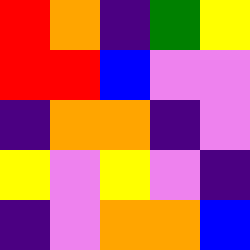[["red", "orange", "indigo", "green", "yellow"], ["red", "red", "blue", "violet", "violet"], ["indigo", "orange", "orange", "indigo", "violet"], ["yellow", "violet", "yellow", "violet", "indigo"], ["indigo", "violet", "orange", "orange", "blue"]]